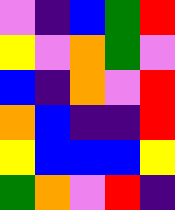[["violet", "indigo", "blue", "green", "red"], ["yellow", "violet", "orange", "green", "violet"], ["blue", "indigo", "orange", "violet", "red"], ["orange", "blue", "indigo", "indigo", "red"], ["yellow", "blue", "blue", "blue", "yellow"], ["green", "orange", "violet", "red", "indigo"]]